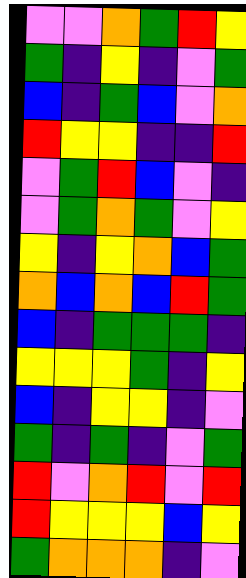[["violet", "violet", "orange", "green", "red", "yellow"], ["green", "indigo", "yellow", "indigo", "violet", "green"], ["blue", "indigo", "green", "blue", "violet", "orange"], ["red", "yellow", "yellow", "indigo", "indigo", "red"], ["violet", "green", "red", "blue", "violet", "indigo"], ["violet", "green", "orange", "green", "violet", "yellow"], ["yellow", "indigo", "yellow", "orange", "blue", "green"], ["orange", "blue", "orange", "blue", "red", "green"], ["blue", "indigo", "green", "green", "green", "indigo"], ["yellow", "yellow", "yellow", "green", "indigo", "yellow"], ["blue", "indigo", "yellow", "yellow", "indigo", "violet"], ["green", "indigo", "green", "indigo", "violet", "green"], ["red", "violet", "orange", "red", "violet", "red"], ["red", "yellow", "yellow", "yellow", "blue", "yellow"], ["green", "orange", "orange", "orange", "indigo", "violet"]]